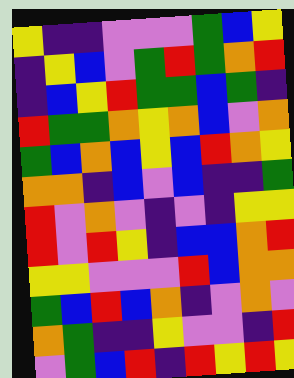[["yellow", "indigo", "indigo", "violet", "violet", "violet", "green", "blue", "yellow"], ["indigo", "yellow", "blue", "violet", "green", "red", "green", "orange", "red"], ["indigo", "blue", "yellow", "red", "green", "green", "blue", "green", "indigo"], ["red", "green", "green", "orange", "yellow", "orange", "blue", "violet", "orange"], ["green", "blue", "orange", "blue", "yellow", "blue", "red", "orange", "yellow"], ["orange", "orange", "indigo", "blue", "violet", "blue", "indigo", "indigo", "green"], ["red", "violet", "orange", "violet", "indigo", "violet", "indigo", "yellow", "yellow"], ["red", "violet", "red", "yellow", "indigo", "blue", "blue", "orange", "red"], ["yellow", "yellow", "violet", "violet", "violet", "red", "blue", "orange", "orange"], ["green", "blue", "red", "blue", "orange", "indigo", "violet", "orange", "violet"], ["orange", "green", "indigo", "indigo", "yellow", "violet", "violet", "indigo", "red"], ["violet", "green", "blue", "red", "indigo", "red", "yellow", "red", "yellow"]]